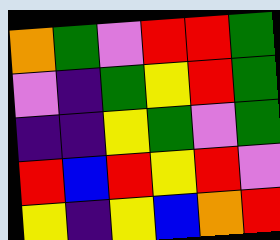[["orange", "green", "violet", "red", "red", "green"], ["violet", "indigo", "green", "yellow", "red", "green"], ["indigo", "indigo", "yellow", "green", "violet", "green"], ["red", "blue", "red", "yellow", "red", "violet"], ["yellow", "indigo", "yellow", "blue", "orange", "red"]]